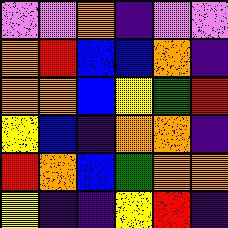[["violet", "violet", "orange", "indigo", "violet", "violet"], ["orange", "red", "blue", "blue", "orange", "indigo"], ["orange", "orange", "blue", "yellow", "green", "red"], ["yellow", "blue", "indigo", "orange", "orange", "indigo"], ["red", "orange", "blue", "green", "orange", "orange"], ["yellow", "indigo", "indigo", "yellow", "red", "indigo"]]